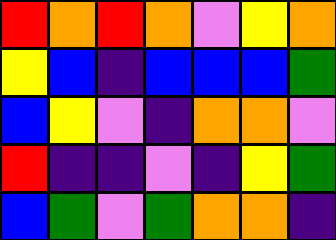[["red", "orange", "red", "orange", "violet", "yellow", "orange"], ["yellow", "blue", "indigo", "blue", "blue", "blue", "green"], ["blue", "yellow", "violet", "indigo", "orange", "orange", "violet"], ["red", "indigo", "indigo", "violet", "indigo", "yellow", "green"], ["blue", "green", "violet", "green", "orange", "orange", "indigo"]]